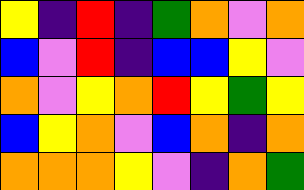[["yellow", "indigo", "red", "indigo", "green", "orange", "violet", "orange"], ["blue", "violet", "red", "indigo", "blue", "blue", "yellow", "violet"], ["orange", "violet", "yellow", "orange", "red", "yellow", "green", "yellow"], ["blue", "yellow", "orange", "violet", "blue", "orange", "indigo", "orange"], ["orange", "orange", "orange", "yellow", "violet", "indigo", "orange", "green"]]